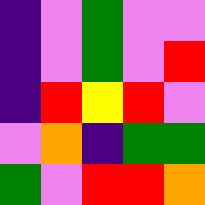[["indigo", "violet", "green", "violet", "violet"], ["indigo", "violet", "green", "violet", "red"], ["indigo", "red", "yellow", "red", "violet"], ["violet", "orange", "indigo", "green", "green"], ["green", "violet", "red", "red", "orange"]]